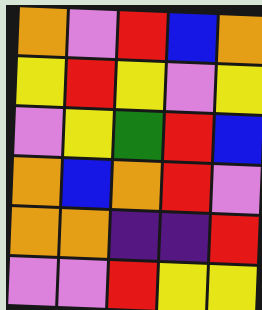[["orange", "violet", "red", "blue", "orange"], ["yellow", "red", "yellow", "violet", "yellow"], ["violet", "yellow", "green", "red", "blue"], ["orange", "blue", "orange", "red", "violet"], ["orange", "orange", "indigo", "indigo", "red"], ["violet", "violet", "red", "yellow", "yellow"]]